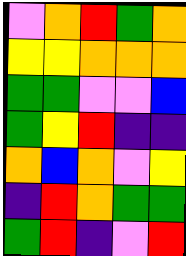[["violet", "orange", "red", "green", "orange"], ["yellow", "yellow", "orange", "orange", "orange"], ["green", "green", "violet", "violet", "blue"], ["green", "yellow", "red", "indigo", "indigo"], ["orange", "blue", "orange", "violet", "yellow"], ["indigo", "red", "orange", "green", "green"], ["green", "red", "indigo", "violet", "red"]]